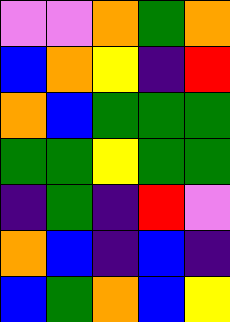[["violet", "violet", "orange", "green", "orange"], ["blue", "orange", "yellow", "indigo", "red"], ["orange", "blue", "green", "green", "green"], ["green", "green", "yellow", "green", "green"], ["indigo", "green", "indigo", "red", "violet"], ["orange", "blue", "indigo", "blue", "indigo"], ["blue", "green", "orange", "blue", "yellow"]]